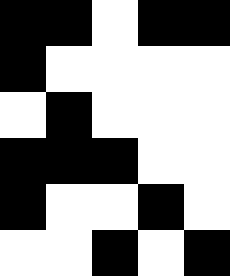[["black", "black", "white", "black", "black"], ["black", "white", "white", "white", "white"], ["white", "black", "white", "white", "white"], ["black", "black", "black", "white", "white"], ["black", "white", "white", "black", "white"], ["white", "white", "black", "white", "black"]]